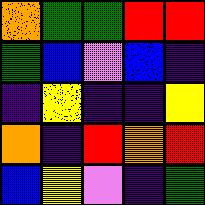[["orange", "green", "green", "red", "red"], ["green", "blue", "violet", "blue", "indigo"], ["indigo", "yellow", "indigo", "indigo", "yellow"], ["orange", "indigo", "red", "orange", "red"], ["blue", "yellow", "violet", "indigo", "green"]]